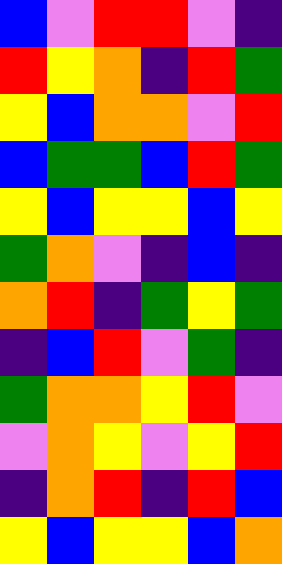[["blue", "violet", "red", "red", "violet", "indigo"], ["red", "yellow", "orange", "indigo", "red", "green"], ["yellow", "blue", "orange", "orange", "violet", "red"], ["blue", "green", "green", "blue", "red", "green"], ["yellow", "blue", "yellow", "yellow", "blue", "yellow"], ["green", "orange", "violet", "indigo", "blue", "indigo"], ["orange", "red", "indigo", "green", "yellow", "green"], ["indigo", "blue", "red", "violet", "green", "indigo"], ["green", "orange", "orange", "yellow", "red", "violet"], ["violet", "orange", "yellow", "violet", "yellow", "red"], ["indigo", "orange", "red", "indigo", "red", "blue"], ["yellow", "blue", "yellow", "yellow", "blue", "orange"]]